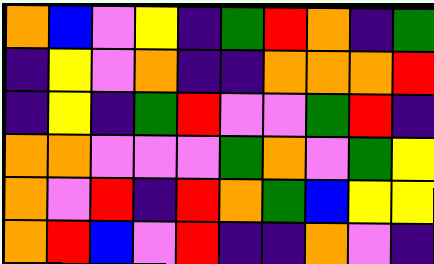[["orange", "blue", "violet", "yellow", "indigo", "green", "red", "orange", "indigo", "green"], ["indigo", "yellow", "violet", "orange", "indigo", "indigo", "orange", "orange", "orange", "red"], ["indigo", "yellow", "indigo", "green", "red", "violet", "violet", "green", "red", "indigo"], ["orange", "orange", "violet", "violet", "violet", "green", "orange", "violet", "green", "yellow"], ["orange", "violet", "red", "indigo", "red", "orange", "green", "blue", "yellow", "yellow"], ["orange", "red", "blue", "violet", "red", "indigo", "indigo", "orange", "violet", "indigo"]]